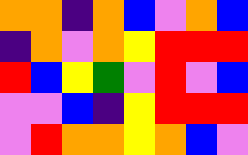[["orange", "orange", "indigo", "orange", "blue", "violet", "orange", "blue"], ["indigo", "orange", "violet", "orange", "yellow", "red", "red", "red"], ["red", "blue", "yellow", "green", "violet", "red", "violet", "blue"], ["violet", "violet", "blue", "indigo", "yellow", "red", "red", "red"], ["violet", "red", "orange", "orange", "yellow", "orange", "blue", "violet"]]